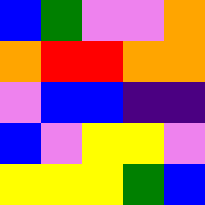[["blue", "green", "violet", "violet", "orange"], ["orange", "red", "red", "orange", "orange"], ["violet", "blue", "blue", "indigo", "indigo"], ["blue", "violet", "yellow", "yellow", "violet"], ["yellow", "yellow", "yellow", "green", "blue"]]